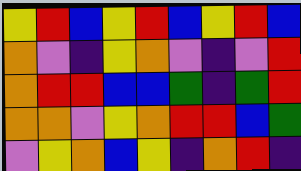[["yellow", "red", "blue", "yellow", "red", "blue", "yellow", "red", "blue"], ["orange", "violet", "indigo", "yellow", "orange", "violet", "indigo", "violet", "red"], ["orange", "red", "red", "blue", "blue", "green", "indigo", "green", "red"], ["orange", "orange", "violet", "yellow", "orange", "red", "red", "blue", "green"], ["violet", "yellow", "orange", "blue", "yellow", "indigo", "orange", "red", "indigo"]]